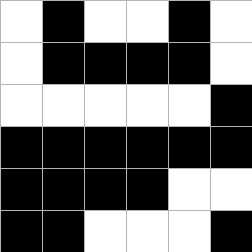[["white", "black", "white", "white", "black", "white"], ["white", "black", "black", "black", "black", "white"], ["white", "white", "white", "white", "white", "black"], ["black", "black", "black", "black", "black", "black"], ["black", "black", "black", "black", "white", "white"], ["black", "black", "white", "white", "white", "black"]]